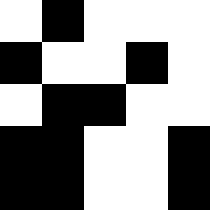[["white", "black", "white", "white", "white"], ["black", "white", "white", "black", "white"], ["white", "black", "black", "white", "white"], ["black", "black", "white", "white", "black"], ["black", "black", "white", "white", "black"]]